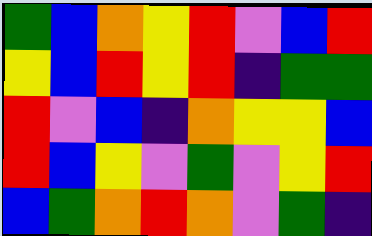[["green", "blue", "orange", "yellow", "red", "violet", "blue", "red"], ["yellow", "blue", "red", "yellow", "red", "indigo", "green", "green"], ["red", "violet", "blue", "indigo", "orange", "yellow", "yellow", "blue"], ["red", "blue", "yellow", "violet", "green", "violet", "yellow", "red"], ["blue", "green", "orange", "red", "orange", "violet", "green", "indigo"]]